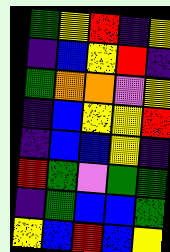[["green", "yellow", "red", "indigo", "yellow"], ["indigo", "blue", "yellow", "red", "indigo"], ["green", "orange", "orange", "violet", "yellow"], ["indigo", "blue", "yellow", "yellow", "red"], ["indigo", "blue", "blue", "yellow", "indigo"], ["red", "green", "violet", "green", "green"], ["indigo", "green", "blue", "blue", "green"], ["yellow", "blue", "red", "blue", "yellow"]]